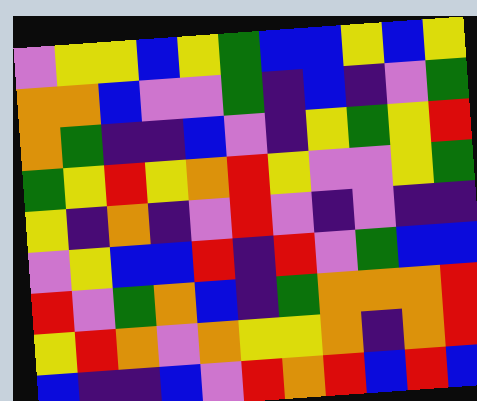[["violet", "yellow", "yellow", "blue", "yellow", "green", "blue", "blue", "yellow", "blue", "yellow"], ["orange", "orange", "blue", "violet", "violet", "green", "indigo", "blue", "indigo", "violet", "green"], ["orange", "green", "indigo", "indigo", "blue", "violet", "indigo", "yellow", "green", "yellow", "red"], ["green", "yellow", "red", "yellow", "orange", "red", "yellow", "violet", "violet", "yellow", "green"], ["yellow", "indigo", "orange", "indigo", "violet", "red", "violet", "indigo", "violet", "indigo", "indigo"], ["violet", "yellow", "blue", "blue", "red", "indigo", "red", "violet", "green", "blue", "blue"], ["red", "violet", "green", "orange", "blue", "indigo", "green", "orange", "orange", "orange", "red"], ["yellow", "red", "orange", "violet", "orange", "yellow", "yellow", "orange", "indigo", "orange", "red"], ["blue", "indigo", "indigo", "blue", "violet", "red", "orange", "red", "blue", "red", "blue"]]